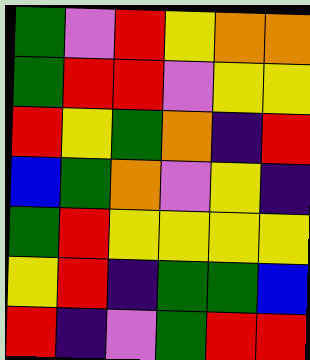[["green", "violet", "red", "yellow", "orange", "orange"], ["green", "red", "red", "violet", "yellow", "yellow"], ["red", "yellow", "green", "orange", "indigo", "red"], ["blue", "green", "orange", "violet", "yellow", "indigo"], ["green", "red", "yellow", "yellow", "yellow", "yellow"], ["yellow", "red", "indigo", "green", "green", "blue"], ["red", "indigo", "violet", "green", "red", "red"]]